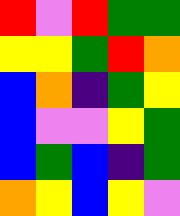[["red", "violet", "red", "green", "green"], ["yellow", "yellow", "green", "red", "orange"], ["blue", "orange", "indigo", "green", "yellow"], ["blue", "violet", "violet", "yellow", "green"], ["blue", "green", "blue", "indigo", "green"], ["orange", "yellow", "blue", "yellow", "violet"]]